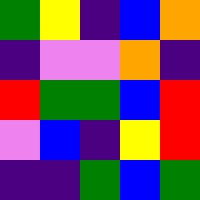[["green", "yellow", "indigo", "blue", "orange"], ["indigo", "violet", "violet", "orange", "indigo"], ["red", "green", "green", "blue", "red"], ["violet", "blue", "indigo", "yellow", "red"], ["indigo", "indigo", "green", "blue", "green"]]